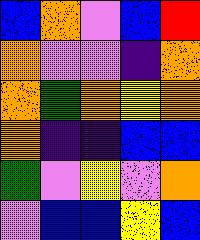[["blue", "orange", "violet", "blue", "red"], ["orange", "violet", "violet", "indigo", "orange"], ["orange", "green", "orange", "yellow", "orange"], ["orange", "indigo", "indigo", "blue", "blue"], ["green", "violet", "yellow", "violet", "orange"], ["violet", "blue", "blue", "yellow", "blue"]]